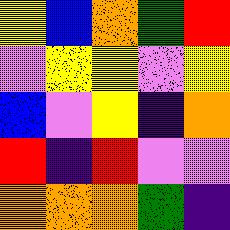[["yellow", "blue", "orange", "green", "red"], ["violet", "yellow", "yellow", "violet", "yellow"], ["blue", "violet", "yellow", "indigo", "orange"], ["red", "indigo", "red", "violet", "violet"], ["orange", "orange", "orange", "green", "indigo"]]